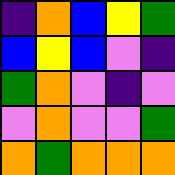[["indigo", "orange", "blue", "yellow", "green"], ["blue", "yellow", "blue", "violet", "indigo"], ["green", "orange", "violet", "indigo", "violet"], ["violet", "orange", "violet", "violet", "green"], ["orange", "green", "orange", "orange", "orange"]]